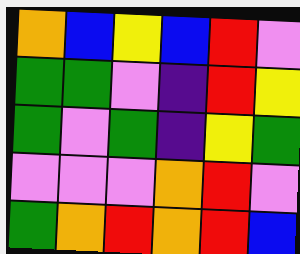[["orange", "blue", "yellow", "blue", "red", "violet"], ["green", "green", "violet", "indigo", "red", "yellow"], ["green", "violet", "green", "indigo", "yellow", "green"], ["violet", "violet", "violet", "orange", "red", "violet"], ["green", "orange", "red", "orange", "red", "blue"]]